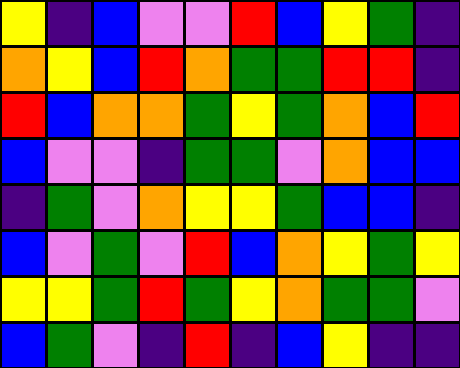[["yellow", "indigo", "blue", "violet", "violet", "red", "blue", "yellow", "green", "indigo"], ["orange", "yellow", "blue", "red", "orange", "green", "green", "red", "red", "indigo"], ["red", "blue", "orange", "orange", "green", "yellow", "green", "orange", "blue", "red"], ["blue", "violet", "violet", "indigo", "green", "green", "violet", "orange", "blue", "blue"], ["indigo", "green", "violet", "orange", "yellow", "yellow", "green", "blue", "blue", "indigo"], ["blue", "violet", "green", "violet", "red", "blue", "orange", "yellow", "green", "yellow"], ["yellow", "yellow", "green", "red", "green", "yellow", "orange", "green", "green", "violet"], ["blue", "green", "violet", "indigo", "red", "indigo", "blue", "yellow", "indigo", "indigo"]]